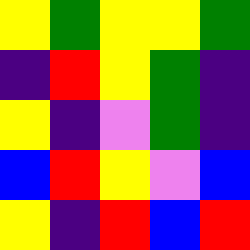[["yellow", "green", "yellow", "yellow", "green"], ["indigo", "red", "yellow", "green", "indigo"], ["yellow", "indigo", "violet", "green", "indigo"], ["blue", "red", "yellow", "violet", "blue"], ["yellow", "indigo", "red", "blue", "red"]]